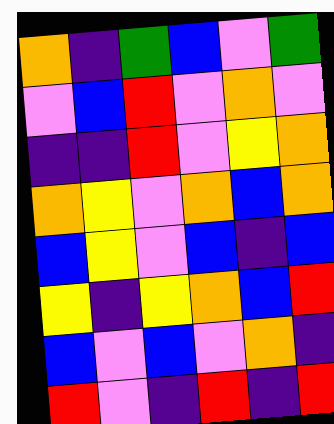[["orange", "indigo", "green", "blue", "violet", "green"], ["violet", "blue", "red", "violet", "orange", "violet"], ["indigo", "indigo", "red", "violet", "yellow", "orange"], ["orange", "yellow", "violet", "orange", "blue", "orange"], ["blue", "yellow", "violet", "blue", "indigo", "blue"], ["yellow", "indigo", "yellow", "orange", "blue", "red"], ["blue", "violet", "blue", "violet", "orange", "indigo"], ["red", "violet", "indigo", "red", "indigo", "red"]]